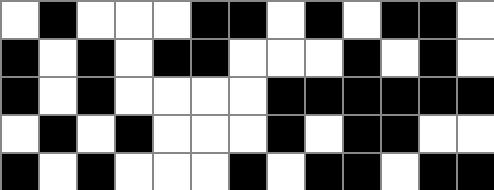[["white", "black", "white", "white", "white", "black", "black", "white", "black", "white", "black", "black", "white"], ["black", "white", "black", "white", "black", "black", "white", "white", "white", "black", "white", "black", "white"], ["black", "white", "black", "white", "white", "white", "white", "black", "black", "black", "black", "black", "black"], ["white", "black", "white", "black", "white", "white", "white", "black", "white", "black", "black", "white", "white"], ["black", "white", "black", "white", "white", "white", "black", "white", "black", "black", "white", "black", "black"]]